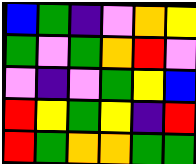[["blue", "green", "indigo", "violet", "orange", "yellow"], ["green", "violet", "green", "orange", "red", "violet"], ["violet", "indigo", "violet", "green", "yellow", "blue"], ["red", "yellow", "green", "yellow", "indigo", "red"], ["red", "green", "orange", "orange", "green", "green"]]